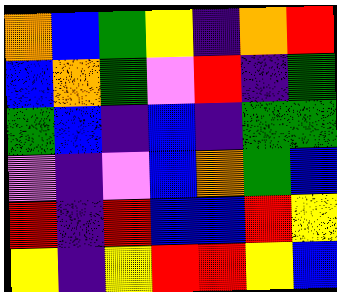[["orange", "blue", "green", "yellow", "indigo", "orange", "red"], ["blue", "orange", "green", "violet", "red", "indigo", "green"], ["green", "blue", "indigo", "blue", "indigo", "green", "green"], ["violet", "indigo", "violet", "blue", "orange", "green", "blue"], ["red", "indigo", "red", "blue", "blue", "red", "yellow"], ["yellow", "indigo", "yellow", "red", "red", "yellow", "blue"]]